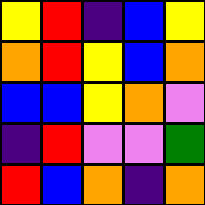[["yellow", "red", "indigo", "blue", "yellow"], ["orange", "red", "yellow", "blue", "orange"], ["blue", "blue", "yellow", "orange", "violet"], ["indigo", "red", "violet", "violet", "green"], ["red", "blue", "orange", "indigo", "orange"]]